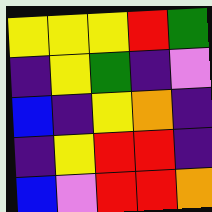[["yellow", "yellow", "yellow", "red", "green"], ["indigo", "yellow", "green", "indigo", "violet"], ["blue", "indigo", "yellow", "orange", "indigo"], ["indigo", "yellow", "red", "red", "indigo"], ["blue", "violet", "red", "red", "orange"]]